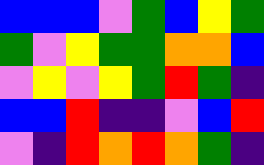[["blue", "blue", "blue", "violet", "green", "blue", "yellow", "green"], ["green", "violet", "yellow", "green", "green", "orange", "orange", "blue"], ["violet", "yellow", "violet", "yellow", "green", "red", "green", "indigo"], ["blue", "blue", "red", "indigo", "indigo", "violet", "blue", "red"], ["violet", "indigo", "red", "orange", "red", "orange", "green", "indigo"]]